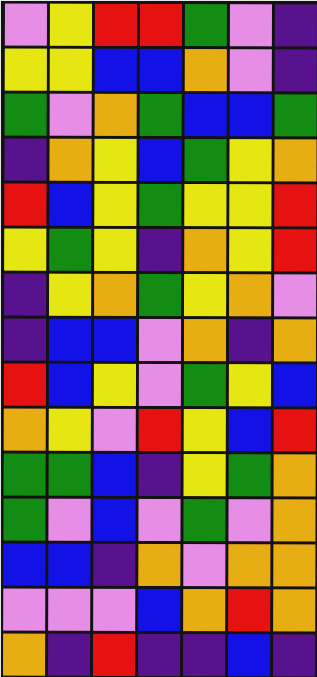[["violet", "yellow", "red", "red", "green", "violet", "indigo"], ["yellow", "yellow", "blue", "blue", "orange", "violet", "indigo"], ["green", "violet", "orange", "green", "blue", "blue", "green"], ["indigo", "orange", "yellow", "blue", "green", "yellow", "orange"], ["red", "blue", "yellow", "green", "yellow", "yellow", "red"], ["yellow", "green", "yellow", "indigo", "orange", "yellow", "red"], ["indigo", "yellow", "orange", "green", "yellow", "orange", "violet"], ["indigo", "blue", "blue", "violet", "orange", "indigo", "orange"], ["red", "blue", "yellow", "violet", "green", "yellow", "blue"], ["orange", "yellow", "violet", "red", "yellow", "blue", "red"], ["green", "green", "blue", "indigo", "yellow", "green", "orange"], ["green", "violet", "blue", "violet", "green", "violet", "orange"], ["blue", "blue", "indigo", "orange", "violet", "orange", "orange"], ["violet", "violet", "violet", "blue", "orange", "red", "orange"], ["orange", "indigo", "red", "indigo", "indigo", "blue", "indigo"]]